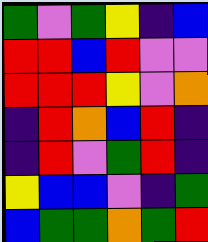[["green", "violet", "green", "yellow", "indigo", "blue"], ["red", "red", "blue", "red", "violet", "violet"], ["red", "red", "red", "yellow", "violet", "orange"], ["indigo", "red", "orange", "blue", "red", "indigo"], ["indigo", "red", "violet", "green", "red", "indigo"], ["yellow", "blue", "blue", "violet", "indigo", "green"], ["blue", "green", "green", "orange", "green", "red"]]